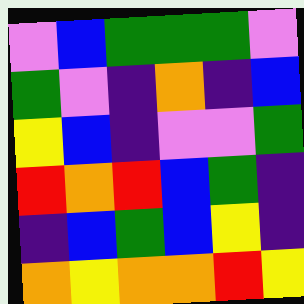[["violet", "blue", "green", "green", "green", "violet"], ["green", "violet", "indigo", "orange", "indigo", "blue"], ["yellow", "blue", "indigo", "violet", "violet", "green"], ["red", "orange", "red", "blue", "green", "indigo"], ["indigo", "blue", "green", "blue", "yellow", "indigo"], ["orange", "yellow", "orange", "orange", "red", "yellow"]]